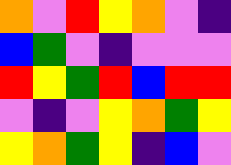[["orange", "violet", "red", "yellow", "orange", "violet", "indigo"], ["blue", "green", "violet", "indigo", "violet", "violet", "violet"], ["red", "yellow", "green", "red", "blue", "red", "red"], ["violet", "indigo", "violet", "yellow", "orange", "green", "yellow"], ["yellow", "orange", "green", "yellow", "indigo", "blue", "violet"]]